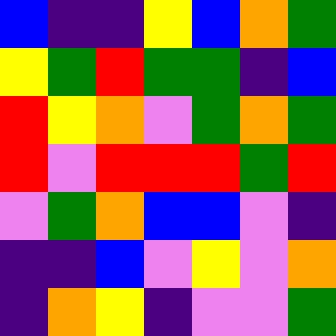[["blue", "indigo", "indigo", "yellow", "blue", "orange", "green"], ["yellow", "green", "red", "green", "green", "indigo", "blue"], ["red", "yellow", "orange", "violet", "green", "orange", "green"], ["red", "violet", "red", "red", "red", "green", "red"], ["violet", "green", "orange", "blue", "blue", "violet", "indigo"], ["indigo", "indigo", "blue", "violet", "yellow", "violet", "orange"], ["indigo", "orange", "yellow", "indigo", "violet", "violet", "green"]]